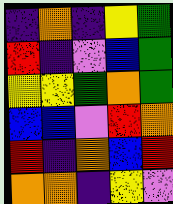[["indigo", "orange", "indigo", "yellow", "green"], ["red", "indigo", "violet", "blue", "green"], ["yellow", "yellow", "green", "orange", "green"], ["blue", "blue", "violet", "red", "orange"], ["red", "indigo", "orange", "blue", "red"], ["orange", "orange", "indigo", "yellow", "violet"]]